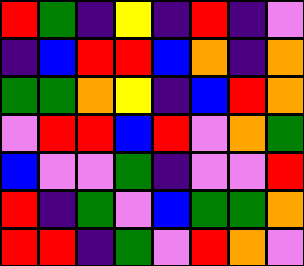[["red", "green", "indigo", "yellow", "indigo", "red", "indigo", "violet"], ["indigo", "blue", "red", "red", "blue", "orange", "indigo", "orange"], ["green", "green", "orange", "yellow", "indigo", "blue", "red", "orange"], ["violet", "red", "red", "blue", "red", "violet", "orange", "green"], ["blue", "violet", "violet", "green", "indigo", "violet", "violet", "red"], ["red", "indigo", "green", "violet", "blue", "green", "green", "orange"], ["red", "red", "indigo", "green", "violet", "red", "orange", "violet"]]